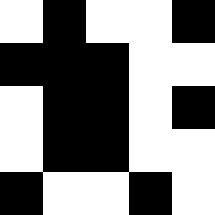[["white", "black", "white", "white", "black"], ["black", "black", "black", "white", "white"], ["white", "black", "black", "white", "black"], ["white", "black", "black", "white", "white"], ["black", "white", "white", "black", "white"]]